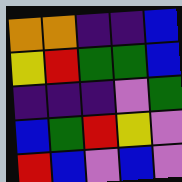[["orange", "orange", "indigo", "indigo", "blue"], ["yellow", "red", "green", "green", "blue"], ["indigo", "indigo", "indigo", "violet", "green"], ["blue", "green", "red", "yellow", "violet"], ["red", "blue", "violet", "blue", "violet"]]